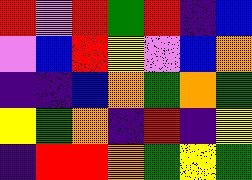[["red", "violet", "red", "green", "red", "indigo", "blue"], ["violet", "blue", "red", "yellow", "violet", "blue", "orange"], ["indigo", "indigo", "blue", "orange", "green", "orange", "green"], ["yellow", "green", "orange", "indigo", "red", "indigo", "yellow"], ["indigo", "red", "red", "orange", "green", "yellow", "green"]]